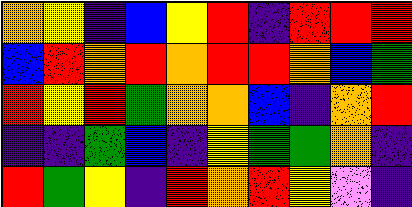[["orange", "yellow", "indigo", "blue", "yellow", "red", "indigo", "red", "red", "red"], ["blue", "red", "orange", "red", "orange", "red", "red", "orange", "blue", "green"], ["red", "yellow", "red", "green", "orange", "orange", "blue", "indigo", "orange", "red"], ["indigo", "indigo", "green", "blue", "indigo", "yellow", "green", "green", "orange", "indigo"], ["red", "green", "yellow", "indigo", "red", "orange", "red", "yellow", "violet", "indigo"]]